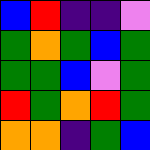[["blue", "red", "indigo", "indigo", "violet"], ["green", "orange", "green", "blue", "green"], ["green", "green", "blue", "violet", "green"], ["red", "green", "orange", "red", "green"], ["orange", "orange", "indigo", "green", "blue"]]